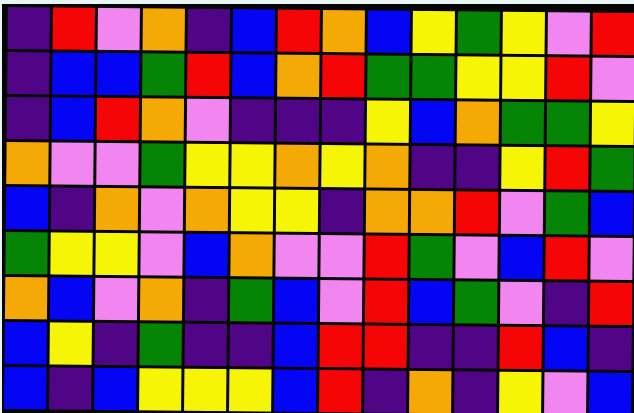[["indigo", "red", "violet", "orange", "indigo", "blue", "red", "orange", "blue", "yellow", "green", "yellow", "violet", "red"], ["indigo", "blue", "blue", "green", "red", "blue", "orange", "red", "green", "green", "yellow", "yellow", "red", "violet"], ["indigo", "blue", "red", "orange", "violet", "indigo", "indigo", "indigo", "yellow", "blue", "orange", "green", "green", "yellow"], ["orange", "violet", "violet", "green", "yellow", "yellow", "orange", "yellow", "orange", "indigo", "indigo", "yellow", "red", "green"], ["blue", "indigo", "orange", "violet", "orange", "yellow", "yellow", "indigo", "orange", "orange", "red", "violet", "green", "blue"], ["green", "yellow", "yellow", "violet", "blue", "orange", "violet", "violet", "red", "green", "violet", "blue", "red", "violet"], ["orange", "blue", "violet", "orange", "indigo", "green", "blue", "violet", "red", "blue", "green", "violet", "indigo", "red"], ["blue", "yellow", "indigo", "green", "indigo", "indigo", "blue", "red", "red", "indigo", "indigo", "red", "blue", "indigo"], ["blue", "indigo", "blue", "yellow", "yellow", "yellow", "blue", "red", "indigo", "orange", "indigo", "yellow", "violet", "blue"]]